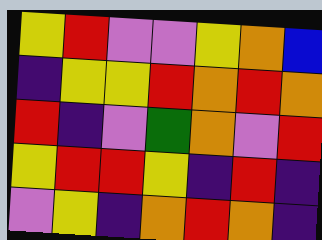[["yellow", "red", "violet", "violet", "yellow", "orange", "blue"], ["indigo", "yellow", "yellow", "red", "orange", "red", "orange"], ["red", "indigo", "violet", "green", "orange", "violet", "red"], ["yellow", "red", "red", "yellow", "indigo", "red", "indigo"], ["violet", "yellow", "indigo", "orange", "red", "orange", "indigo"]]